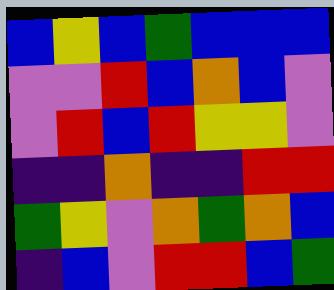[["blue", "yellow", "blue", "green", "blue", "blue", "blue"], ["violet", "violet", "red", "blue", "orange", "blue", "violet"], ["violet", "red", "blue", "red", "yellow", "yellow", "violet"], ["indigo", "indigo", "orange", "indigo", "indigo", "red", "red"], ["green", "yellow", "violet", "orange", "green", "orange", "blue"], ["indigo", "blue", "violet", "red", "red", "blue", "green"]]